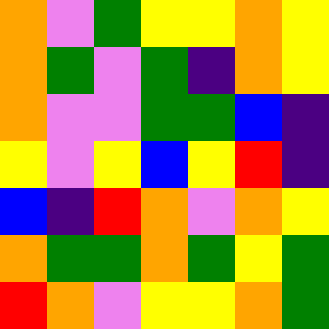[["orange", "violet", "green", "yellow", "yellow", "orange", "yellow"], ["orange", "green", "violet", "green", "indigo", "orange", "yellow"], ["orange", "violet", "violet", "green", "green", "blue", "indigo"], ["yellow", "violet", "yellow", "blue", "yellow", "red", "indigo"], ["blue", "indigo", "red", "orange", "violet", "orange", "yellow"], ["orange", "green", "green", "orange", "green", "yellow", "green"], ["red", "orange", "violet", "yellow", "yellow", "orange", "green"]]